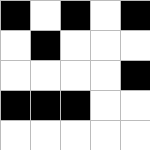[["black", "white", "black", "white", "black"], ["white", "black", "white", "white", "white"], ["white", "white", "white", "white", "black"], ["black", "black", "black", "white", "white"], ["white", "white", "white", "white", "white"]]